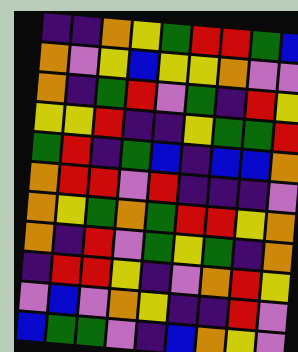[["indigo", "indigo", "orange", "yellow", "green", "red", "red", "green", "blue"], ["orange", "violet", "yellow", "blue", "yellow", "yellow", "orange", "violet", "violet"], ["orange", "indigo", "green", "red", "violet", "green", "indigo", "red", "yellow"], ["yellow", "yellow", "red", "indigo", "indigo", "yellow", "green", "green", "red"], ["green", "red", "indigo", "green", "blue", "indigo", "blue", "blue", "orange"], ["orange", "red", "red", "violet", "red", "indigo", "indigo", "indigo", "violet"], ["orange", "yellow", "green", "orange", "green", "red", "red", "yellow", "orange"], ["orange", "indigo", "red", "violet", "green", "yellow", "green", "indigo", "orange"], ["indigo", "red", "red", "yellow", "indigo", "violet", "orange", "red", "yellow"], ["violet", "blue", "violet", "orange", "yellow", "indigo", "indigo", "red", "violet"], ["blue", "green", "green", "violet", "indigo", "blue", "orange", "yellow", "violet"]]